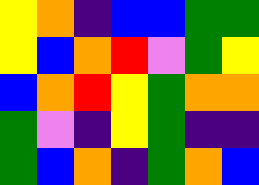[["yellow", "orange", "indigo", "blue", "blue", "green", "green"], ["yellow", "blue", "orange", "red", "violet", "green", "yellow"], ["blue", "orange", "red", "yellow", "green", "orange", "orange"], ["green", "violet", "indigo", "yellow", "green", "indigo", "indigo"], ["green", "blue", "orange", "indigo", "green", "orange", "blue"]]